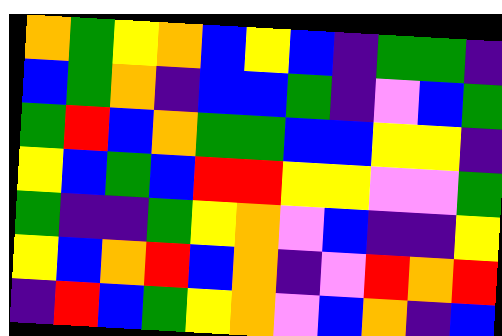[["orange", "green", "yellow", "orange", "blue", "yellow", "blue", "indigo", "green", "green", "indigo"], ["blue", "green", "orange", "indigo", "blue", "blue", "green", "indigo", "violet", "blue", "green"], ["green", "red", "blue", "orange", "green", "green", "blue", "blue", "yellow", "yellow", "indigo"], ["yellow", "blue", "green", "blue", "red", "red", "yellow", "yellow", "violet", "violet", "green"], ["green", "indigo", "indigo", "green", "yellow", "orange", "violet", "blue", "indigo", "indigo", "yellow"], ["yellow", "blue", "orange", "red", "blue", "orange", "indigo", "violet", "red", "orange", "red"], ["indigo", "red", "blue", "green", "yellow", "orange", "violet", "blue", "orange", "indigo", "blue"]]